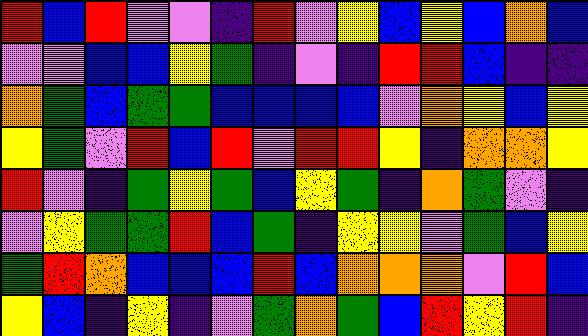[["red", "blue", "red", "violet", "violet", "indigo", "red", "violet", "yellow", "blue", "yellow", "blue", "orange", "blue"], ["violet", "violet", "blue", "blue", "yellow", "green", "indigo", "violet", "indigo", "red", "red", "blue", "indigo", "indigo"], ["orange", "green", "blue", "green", "green", "blue", "blue", "blue", "blue", "violet", "orange", "yellow", "blue", "yellow"], ["yellow", "green", "violet", "red", "blue", "red", "violet", "red", "red", "yellow", "indigo", "orange", "orange", "yellow"], ["red", "violet", "indigo", "green", "yellow", "green", "blue", "yellow", "green", "indigo", "orange", "green", "violet", "indigo"], ["violet", "yellow", "green", "green", "red", "blue", "green", "indigo", "yellow", "yellow", "violet", "green", "blue", "yellow"], ["green", "red", "orange", "blue", "blue", "blue", "red", "blue", "orange", "orange", "orange", "violet", "red", "blue"], ["yellow", "blue", "indigo", "yellow", "indigo", "violet", "green", "orange", "green", "blue", "red", "yellow", "red", "indigo"]]